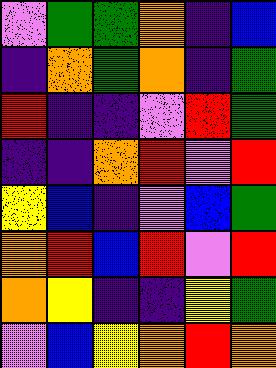[["violet", "green", "green", "orange", "indigo", "blue"], ["indigo", "orange", "green", "orange", "indigo", "green"], ["red", "indigo", "indigo", "violet", "red", "green"], ["indigo", "indigo", "orange", "red", "violet", "red"], ["yellow", "blue", "indigo", "violet", "blue", "green"], ["orange", "red", "blue", "red", "violet", "red"], ["orange", "yellow", "indigo", "indigo", "yellow", "green"], ["violet", "blue", "yellow", "orange", "red", "orange"]]